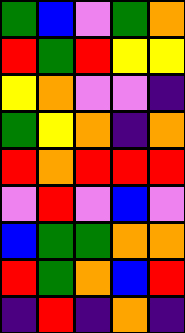[["green", "blue", "violet", "green", "orange"], ["red", "green", "red", "yellow", "yellow"], ["yellow", "orange", "violet", "violet", "indigo"], ["green", "yellow", "orange", "indigo", "orange"], ["red", "orange", "red", "red", "red"], ["violet", "red", "violet", "blue", "violet"], ["blue", "green", "green", "orange", "orange"], ["red", "green", "orange", "blue", "red"], ["indigo", "red", "indigo", "orange", "indigo"]]